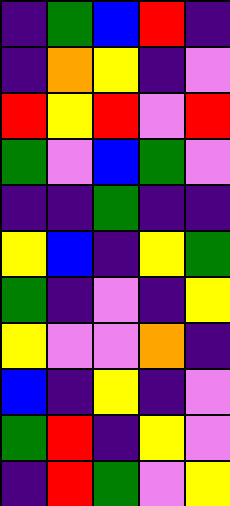[["indigo", "green", "blue", "red", "indigo"], ["indigo", "orange", "yellow", "indigo", "violet"], ["red", "yellow", "red", "violet", "red"], ["green", "violet", "blue", "green", "violet"], ["indigo", "indigo", "green", "indigo", "indigo"], ["yellow", "blue", "indigo", "yellow", "green"], ["green", "indigo", "violet", "indigo", "yellow"], ["yellow", "violet", "violet", "orange", "indigo"], ["blue", "indigo", "yellow", "indigo", "violet"], ["green", "red", "indigo", "yellow", "violet"], ["indigo", "red", "green", "violet", "yellow"]]